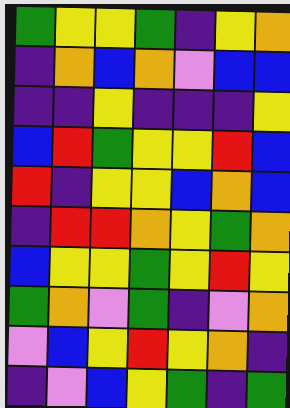[["green", "yellow", "yellow", "green", "indigo", "yellow", "orange"], ["indigo", "orange", "blue", "orange", "violet", "blue", "blue"], ["indigo", "indigo", "yellow", "indigo", "indigo", "indigo", "yellow"], ["blue", "red", "green", "yellow", "yellow", "red", "blue"], ["red", "indigo", "yellow", "yellow", "blue", "orange", "blue"], ["indigo", "red", "red", "orange", "yellow", "green", "orange"], ["blue", "yellow", "yellow", "green", "yellow", "red", "yellow"], ["green", "orange", "violet", "green", "indigo", "violet", "orange"], ["violet", "blue", "yellow", "red", "yellow", "orange", "indigo"], ["indigo", "violet", "blue", "yellow", "green", "indigo", "green"]]